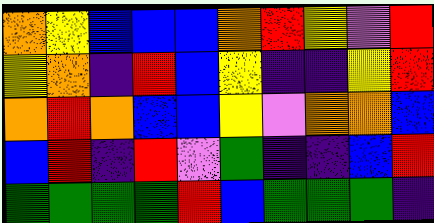[["orange", "yellow", "blue", "blue", "blue", "orange", "red", "yellow", "violet", "red"], ["yellow", "orange", "indigo", "red", "blue", "yellow", "indigo", "indigo", "yellow", "red"], ["orange", "red", "orange", "blue", "blue", "yellow", "violet", "orange", "orange", "blue"], ["blue", "red", "indigo", "red", "violet", "green", "indigo", "indigo", "blue", "red"], ["green", "green", "green", "green", "red", "blue", "green", "green", "green", "indigo"]]